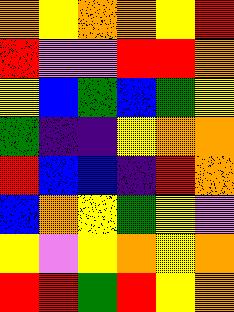[["orange", "yellow", "orange", "orange", "yellow", "red"], ["red", "violet", "violet", "red", "red", "orange"], ["yellow", "blue", "green", "blue", "green", "yellow"], ["green", "indigo", "indigo", "yellow", "orange", "orange"], ["red", "blue", "blue", "indigo", "red", "orange"], ["blue", "orange", "yellow", "green", "yellow", "violet"], ["yellow", "violet", "yellow", "orange", "yellow", "orange"], ["red", "red", "green", "red", "yellow", "orange"]]